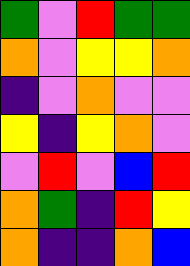[["green", "violet", "red", "green", "green"], ["orange", "violet", "yellow", "yellow", "orange"], ["indigo", "violet", "orange", "violet", "violet"], ["yellow", "indigo", "yellow", "orange", "violet"], ["violet", "red", "violet", "blue", "red"], ["orange", "green", "indigo", "red", "yellow"], ["orange", "indigo", "indigo", "orange", "blue"]]